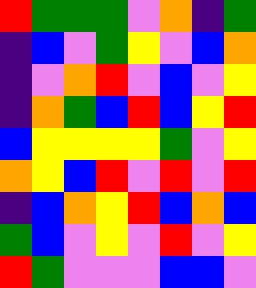[["red", "green", "green", "green", "violet", "orange", "indigo", "green"], ["indigo", "blue", "violet", "green", "yellow", "violet", "blue", "orange"], ["indigo", "violet", "orange", "red", "violet", "blue", "violet", "yellow"], ["indigo", "orange", "green", "blue", "red", "blue", "yellow", "red"], ["blue", "yellow", "yellow", "yellow", "yellow", "green", "violet", "yellow"], ["orange", "yellow", "blue", "red", "violet", "red", "violet", "red"], ["indigo", "blue", "orange", "yellow", "red", "blue", "orange", "blue"], ["green", "blue", "violet", "yellow", "violet", "red", "violet", "yellow"], ["red", "green", "violet", "violet", "violet", "blue", "blue", "violet"]]